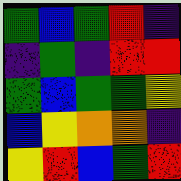[["green", "blue", "green", "red", "indigo"], ["indigo", "green", "indigo", "red", "red"], ["green", "blue", "green", "green", "yellow"], ["blue", "yellow", "orange", "orange", "indigo"], ["yellow", "red", "blue", "green", "red"]]